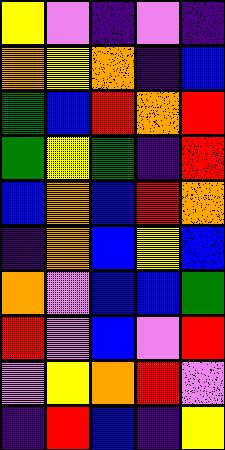[["yellow", "violet", "indigo", "violet", "indigo"], ["orange", "yellow", "orange", "indigo", "blue"], ["green", "blue", "red", "orange", "red"], ["green", "yellow", "green", "indigo", "red"], ["blue", "orange", "blue", "red", "orange"], ["indigo", "orange", "blue", "yellow", "blue"], ["orange", "violet", "blue", "blue", "green"], ["red", "violet", "blue", "violet", "red"], ["violet", "yellow", "orange", "red", "violet"], ["indigo", "red", "blue", "indigo", "yellow"]]